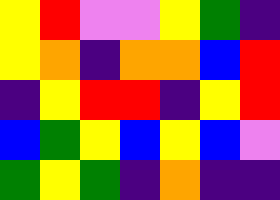[["yellow", "red", "violet", "violet", "yellow", "green", "indigo"], ["yellow", "orange", "indigo", "orange", "orange", "blue", "red"], ["indigo", "yellow", "red", "red", "indigo", "yellow", "red"], ["blue", "green", "yellow", "blue", "yellow", "blue", "violet"], ["green", "yellow", "green", "indigo", "orange", "indigo", "indigo"]]